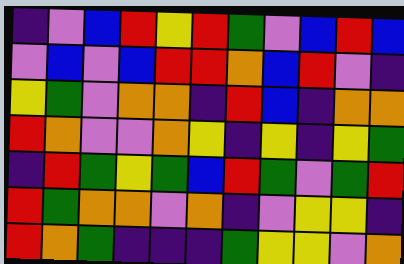[["indigo", "violet", "blue", "red", "yellow", "red", "green", "violet", "blue", "red", "blue"], ["violet", "blue", "violet", "blue", "red", "red", "orange", "blue", "red", "violet", "indigo"], ["yellow", "green", "violet", "orange", "orange", "indigo", "red", "blue", "indigo", "orange", "orange"], ["red", "orange", "violet", "violet", "orange", "yellow", "indigo", "yellow", "indigo", "yellow", "green"], ["indigo", "red", "green", "yellow", "green", "blue", "red", "green", "violet", "green", "red"], ["red", "green", "orange", "orange", "violet", "orange", "indigo", "violet", "yellow", "yellow", "indigo"], ["red", "orange", "green", "indigo", "indigo", "indigo", "green", "yellow", "yellow", "violet", "orange"]]